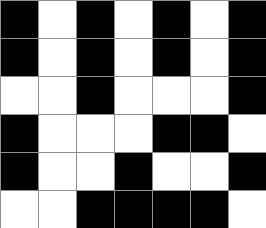[["black", "white", "black", "white", "black", "white", "black"], ["black", "white", "black", "white", "black", "white", "black"], ["white", "white", "black", "white", "white", "white", "black"], ["black", "white", "white", "white", "black", "black", "white"], ["black", "white", "white", "black", "white", "white", "black"], ["white", "white", "black", "black", "black", "black", "white"]]